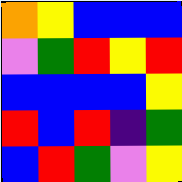[["orange", "yellow", "blue", "blue", "blue"], ["violet", "green", "red", "yellow", "red"], ["blue", "blue", "blue", "blue", "yellow"], ["red", "blue", "red", "indigo", "green"], ["blue", "red", "green", "violet", "yellow"]]